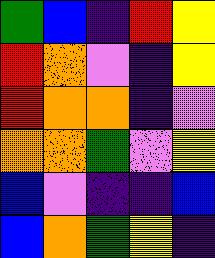[["green", "blue", "indigo", "red", "yellow"], ["red", "orange", "violet", "indigo", "yellow"], ["red", "orange", "orange", "indigo", "violet"], ["orange", "orange", "green", "violet", "yellow"], ["blue", "violet", "indigo", "indigo", "blue"], ["blue", "orange", "green", "yellow", "indigo"]]